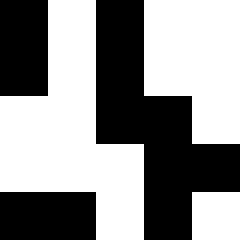[["black", "white", "black", "white", "white"], ["black", "white", "black", "white", "white"], ["white", "white", "black", "black", "white"], ["white", "white", "white", "black", "black"], ["black", "black", "white", "black", "white"]]